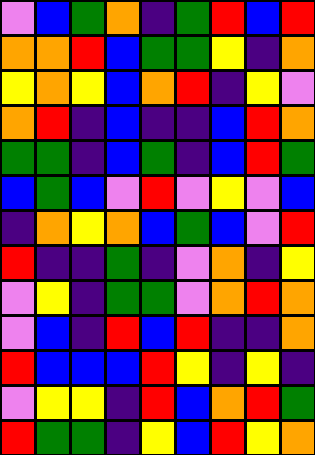[["violet", "blue", "green", "orange", "indigo", "green", "red", "blue", "red"], ["orange", "orange", "red", "blue", "green", "green", "yellow", "indigo", "orange"], ["yellow", "orange", "yellow", "blue", "orange", "red", "indigo", "yellow", "violet"], ["orange", "red", "indigo", "blue", "indigo", "indigo", "blue", "red", "orange"], ["green", "green", "indigo", "blue", "green", "indigo", "blue", "red", "green"], ["blue", "green", "blue", "violet", "red", "violet", "yellow", "violet", "blue"], ["indigo", "orange", "yellow", "orange", "blue", "green", "blue", "violet", "red"], ["red", "indigo", "indigo", "green", "indigo", "violet", "orange", "indigo", "yellow"], ["violet", "yellow", "indigo", "green", "green", "violet", "orange", "red", "orange"], ["violet", "blue", "indigo", "red", "blue", "red", "indigo", "indigo", "orange"], ["red", "blue", "blue", "blue", "red", "yellow", "indigo", "yellow", "indigo"], ["violet", "yellow", "yellow", "indigo", "red", "blue", "orange", "red", "green"], ["red", "green", "green", "indigo", "yellow", "blue", "red", "yellow", "orange"]]